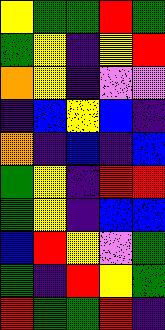[["yellow", "green", "green", "red", "green"], ["green", "yellow", "indigo", "yellow", "red"], ["orange", "yellow", "indigo", "violet", "violet"], ["indigo", "blue", "yellow", "blue", "indigo"], ["orange", "indigo", "blue", "indigo", "blue"], ["green", "yellow", "indigo", "red", "red"], ["green", "yellow", "indigo", "blue", "blue"], ["blue", "red", "yellow", "violet", "green"], ["green", "indigo", "red", "yellow", "green"], ["red", "green", "green", "red", "indigo"]]